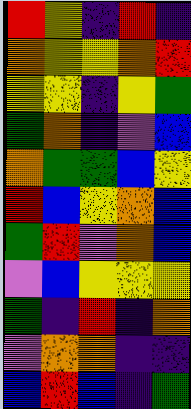[["red", "yellow", "indigo", "red", "indigo"], ["orange", "yellow", "yellow", "orange", "red"], ["yellow", "yellow", "indigo", "yellow", "green"], ["green", "orange", "indigo", "violet", "blue"], ["orange", "green", "green", "blue", "yellow"], ["red", "blue", "yellow", "orange", "blue"], ["green", "red", "violet", "orange", "blue"], ["violet", "blue", "yellow", "yellow", "yellow"], ["green", "indigo", "red", "indigo", "orange"], ["violet", "orange", "orange", "indigo", "indigo"], ["blue", "red", "blue", "indigo", "green"]]